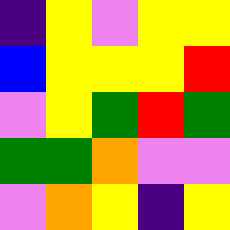[["indigo", "yellow", "violet", "yellow", "yellow"], ["blue", "yellow", "yellow", "yellow", "red"], ["violet", "yellow", "green", "red", "green"], ["green", "green", "orange", "violet", "violet"], ["violet", "orange", "yellow", "indigo", "yellow"]]